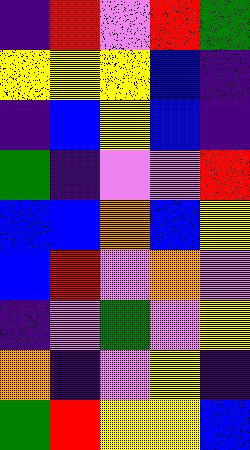[["indigo", "red", "violet", "red", "green"], ["yellow", "yellow", "yellow", "blue", "indigo"], ["indigo", "blue", "yellow", "blue", "indigo"], ["green", "indigo", "violet", "violet", "red"], ["blue", "blue", "orange", "blue", "yellow"], ["blue", "red", "violet", "orange", "violet"], ["indigo", "violet", "green", "violet", "yellow"], ["orange", "indigo", "violet", "yellow", "indigo"], ["green", "red", "yellow", "yellow", "blue"]]